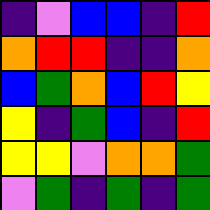[["indigo", "violet", "blue", "blue", "indigo", "red"], ["orange", "red", "red", "indigo", "indigo", "orange"], ["blue", "green", "orange", "blue", "red", "yellow"], ["yellow", "indigo", "green", "blue", "indigo", "red"], ["yellow", "yellow", "violet", "orange", "orange", "green"], ["violet", "green", "indigo", "green", "indigo", "green"]]